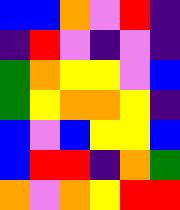[["blue", "blue", "orange", "violet", "red", "indigo"], ["indigo", "red", "violet", "indigo", "violet", "indigo"], ["green", "orange", "yellow", "yellow", "violet", "blue"], ["green", "yellow", "orange", "orange", "yellow", "indigo"], ["blue", "violet", "blue", "yellow", "yellow", "blue"], ["blue", "red", "red", "indigo", "orange", "green"], ["orange", "violet", "orange", "yellow", "red", "red"]]